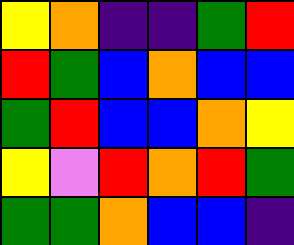[["yellow", "orange", "indigo", "indigo", "green", "red"], ["red", "green", "blue", "orange", "blue", "blue"], ["green", "red", "blue", "blue", "orange", "yellow"], ["yellow", "violet", "red", "orange", "red", "green"], ["green", "green", "orange", "blue", "blue", "indigo"]]